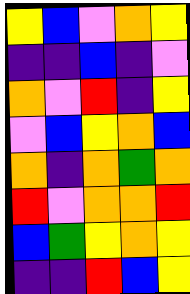[["yellow", "blue", "violet", "orange", "yellow"], ["indigo", "indigo", "blue", "indigo", "violet"], ["orange", "violet", "red", "indigo", "yellow"], ["violet", "blue", "yellow", "orange", "blue"], ["orange", "indigo", "orange", "green", "orange"], ["red", "violet", "orange", "orange", "red"], ["blue", "green", "yellow", "orange", "yellow"], ["indigo", "indigo", "red", "blue", "yellow"]]